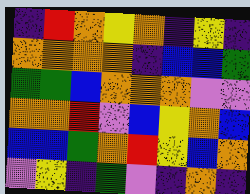[["indigo", "red", "orange", "yellow", "orange", "indigo", "yellow", "indigo"], ["orange", "orange", "orange", "orange", "indigo", "blue", "blue", "green"], ["green", "green", "blue", "orange", "orange", "orange", "violet", "violet"], ["orange", "orange", "red", "violet", "blue", "yellow", "orange", "blue"], ["blue", "blue", "green", "orange", "red", "yellow", "blue", "orange"], ["violet", "yellow", "indigo", "green", "violet", "indigo", "orange", "indigo"]]